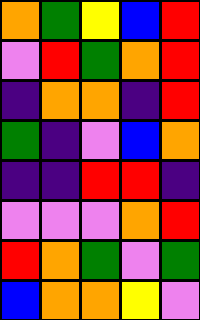[["orange", "green", "yellow", "blue", "red"], ["violet", "red", "green", "orange", "red"], ["indigo", "orange", "orange", "indigo", "red"], ["green", "indigo", "violet", "blue", "orange"], ["indigo", "indigo", "red", "red", "indigo"], ["violet", "violet", "violet", "orange", "red"], ["red", "orange", "green", "violet", "green"], ["blue", "orange", "orange", "yellow", "violet"]]